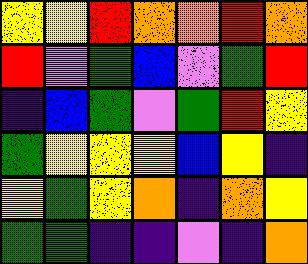[["yellow", "yellow", "red", "orange", "orange", "red", "orange"], ["red", "violet", "green", "blue", "violet", "green", "red"], ["indigo", "blue", "green", "violet", "green", "red", "yellow"], ["green", "yellow", "yellow", "yellow", "blue", "yellow", "indigo"], ["yellow", "green", "yellow", "orange", "indigo", "orange", "yellow"], ["green", "green", "indigo", "indigo", "violet", "indigo", "orange"]]